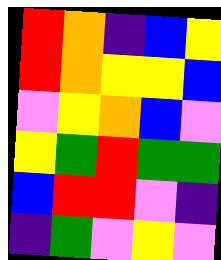[["red", "orange", "indigo", "blue", "yellow"], ["red", "orange", "yellow", "yellow", "blue"], ["violet", "yellow", "orange", "blue", "violet"], ["yellow", "green", "red", "green", "green"], ["blue", "red", "red", "violet", "indigo"], ["indigo", "green", "violet", "yellow", "violet"]]